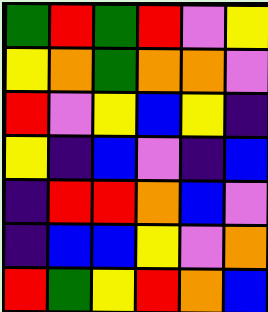[["green", "red", "green", "red", "violet", "yellow"], ["yellow", "orange", "green", "orange", "orange", "violet"], ["red", "violet", "yellow", "blue", "yellow", "indigo"], ["yellow", "indigo", "blue", "violet", "indigo", "blue"], ["indigo", "red", "red", "orange", "blue", "violet"], ["indigo", "blue", "blue", "yellow", "violet", "orange"], ["red", "green", "yellow", "red", "orange", "blue"]]